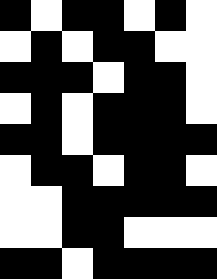[["black", "white", "black", "black", "white", "black", "white"], ["white", "black", "white", "black", "black", "white", "white"], ["black", "black", "black", "white", "black", "black", "white"], ["white", "black", "white", "black", "black", "black", "white"], ["black", "black", "white", "black", "black", "black", "black"], ["white", "black", "black", "white", "black", "black", "white"], ["white", "white", "black", "black", "black", "black", "black"], ["white", "white", "black", "black", "white", "white", "white"], ["black", "black", "white", "black", "black", "black", "black"]]